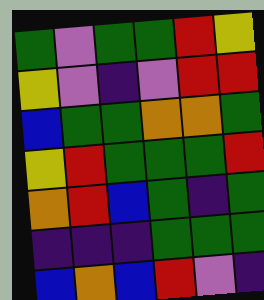[["green", "violet", "green", "green", "red", "yellow"], ["yellow", "violet", "indigo", "violet", "red", "red"], ["blue", "green", "green", "orange", "orange", "green"], ["yellow", "red", "green", "green", "green", "red"], ["orange", "red", "blue", "green", "indigo", "green"], ["indigo", "indigo", "indigo", "green", "green", "green"], ["blue", "orange", "blue", "red", "violet", "indigo"]]